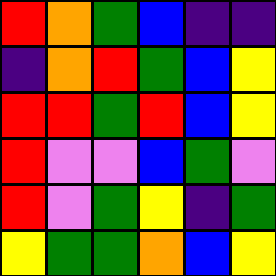[["red", "orange", "green", "blue", "indigo", "indigo"], ["indigo", "orange", "red", "green", "blue", "yellow"], ["red", "red", "green", "red", "blue", "yellow"], ["red", "violet", "violet", "blue", "green", "violet"], ["red", "violet", "green", "yellow", "indigo", "green"], ["yellow", "green", "green", "orange", "blue", "yellow"]]